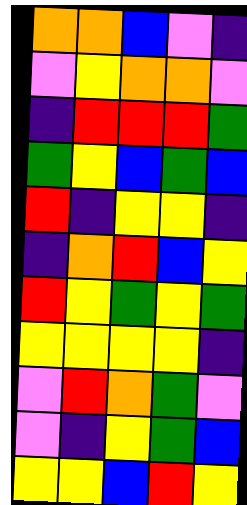[["orange", "orange", "blue", "violet", "indigo"], ["violet", "yellow", "orange", "orange", "violet"], ["indigo", "red", "red", "red", "green"], ["green", "yellow", "blue", "green", "blue"], ["red", "indigo", "yellow", "yellow", "indigo"], ["indigo", "orange", "red", "blue", "yellow"], ["red", "yellow", "green", "yellow", "green"], ["yellow", "yellow", "yellow", "yellow", "indigo"], ["violet", "red", "orange", "green", "violet"], ["violet", "indigo", "yellow", "green", "blue"], ["yellow", "yellow", "blue", "red", "yellow"]]